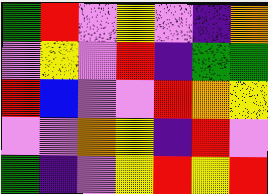[["green", "red", "violet", "yellow", "violet", "indigo", "orange"], ["violet", "yellow", "violet", "red", "indigo", "green", "green"], ["red", "blue", "violet", "violet", "red", "orange", "yellow"], ["violet", "violet", "orange", "yellow", "indigo", "red", "violet"], ["green", "indigo", "violet", "yellow", "red", "yellow", "red"]]